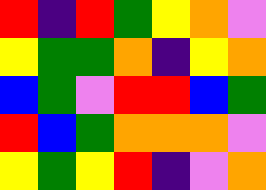[["red", "indigo", "red", "green", "yellow", "orange", "violet"], ["yellow", "green", "green", "orange", "indigo", "yellow", "orange"], ["blue", "green", "violet", "red", "red", "blue", "green"], ["red", "blue", "green", "orange", "orange", "orange", "violet"], ["yellow", "green", "yellow", "red", "indigo", "violet", "orange"]]